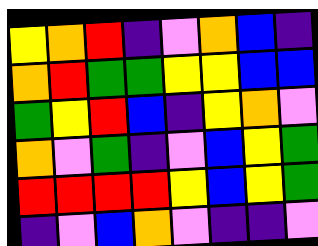[["yellow", "orange", "red", "indigo", "violet", "orange", "blue", "indigo"], ["orange", "red", "green", "green", "yellow", "yellow", "blue", "blue"], ["green", "yellow", "red", "blue", "indigo", "yellow", "orange", "violet"], ["orange", "violet", "green", "indigo", "violet", "blue", "yellow", "green"], ["red", "red", "red", "red", "yellow", "blue", "yellow", "green"], ["indigo", "violet", "blue", "orange", "violet", "indigo", "indigo", "violet"]]